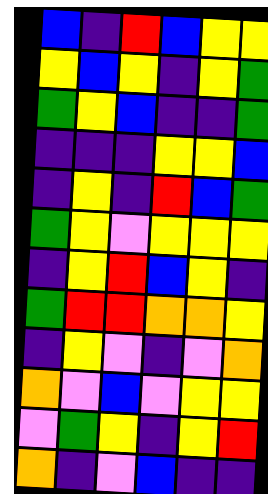[["blue", "indigo", "red", "blue", "yellow", "yellow"], ["yellow", "blue", "yellow", "indigo", "yellow", "green"], ["green", "yellow", "blue", "indigo", "indigo", "green"], ["indigo", "indigo", "indigo", "yellow", "yellow", "blue"], ["indigo", "yellow", "indigo", "red", "blue", "green"], ["green", "yellow", "violet", "yellow", "yellow", "yellow"], ["indigo", "yellow", "red", "blue", "yellow", "indigo"], ["green", "red", "red", "orange", "orange", "yellow"], ["indigo", "yellow", "violet", "indigo", "violet", "orange"], ["orange", "violet", "blue", "violet", "yellow", "yellow"], ["violet", "green", "yellow", "indigo", "yellow", "red"], ["orange", "indigo", "violet", "blue", "indigo", "indigo"]]